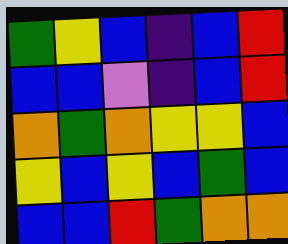[["green", "yellow", "blue", "indigo", "blue", "red"], ["blue", "blue", "violet", "indigo", "blue", "red"], ["orange", "green", "orange", "yellow", "yellow", "blue"], ["yellow", "blue", "yellow", "blue", "green", "blue"], ["blue", "blue", "red", "green", "orange", "orange"]]